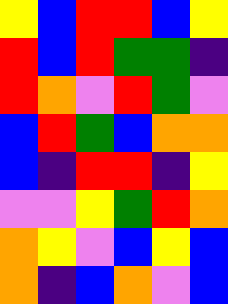[["yellow", "blue", "red", "red", "blue", "yellow"], ["red", "blue", "red", "green", "green", "indigo"], ["red", "orange", "violet", "red", "green", "violet"], ["blue", "red", "green", "blue", "orange", "orange"], ["blue", "indigo", "red", "red", "indigo", "yellow"], ["violet", "violet", "yellow", "green", "red", "orange"], ["orange", "yellow", "violet", "blue", "yellow", "blue"], ["orange", "indigo", "blue", "orange", "violet", "blue"]]